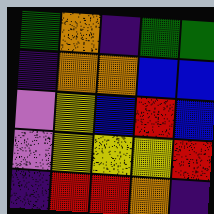[["green", "orange", "indigo", "green", "green"], ["indigo", "orange", "orange", "blue", "blue"], ["violet", "yellow", "blue", "red", "blue"], ["violet", "yellow", "yellow", "yellow", "red"], ["indigo", "red", "red", "orange", "indigo"]]